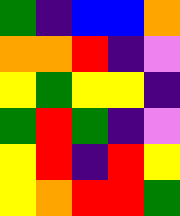[["green", "indigo", "blue", "blue", "orange"], ["orange", "orange", "red", "indigo", "violet"], ["yellow", "green", "yellow", "yellow", "indigo"], ["green", "red", "green", "indigo", "violet"], ["yellow", "red", "indigo", "red", "yellow"], ["yellow", "orange", "red", "red", "green"]]